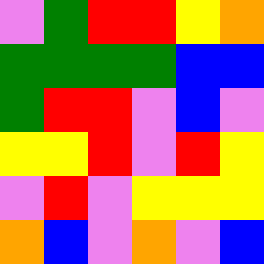[["violet", "green", "red", "red", "yellow", "orange"], ["green", "green", "green", "green", "blue", "blue"], ["green", "red", "red", "violet", "blue", "violet"], ["yellow", "yellow", "red", "violet", "red", "yellow"], ["violet", "red", "violet", "yellow", "yellow", "yellow"], ["orange", "blue", "violet", "orange", "violet", "blue"]]